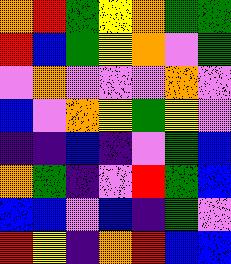[["orange", "red", "green", "yellow", "orange", "green", "green"], ["red", "blue", "green", "yellow", "orange", "violet", "green"], ["violet", "orange", "violet", "violet", "violet", "orange", "violet"], ["blue", "violet", "orange", "yellow", "green", "yellow", "violet"], ["indigo", "indigo", "blue", "indigo", "violet", "green", "blue"], ["orange", "green", "indigo", "violet", "red", "green", "blue"], ["blue", "blue", "violet", "blue", "indigo", "green", "violet"], ["red", "yellow", "indigo", "orange", "red", "blue", "blue"]]